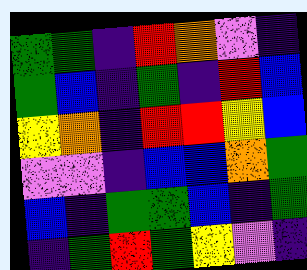[["green", "green", "indigo", "red", "orange", "violet", "indigo"], ["green", "blue", "indigo", "green", "indigo", "red", "blue"], ["yellow", "orange", "indigo", "red", "red", "yellow", "blue"], ["violet", "violet", "indigo", "blue", "blue", "orange", "green"], ["blue", "indigo", "green", "green", "blue", "indigo", "green"], ["indigo", "green", "red", "green", "yellow", "violet", "indigo"]]